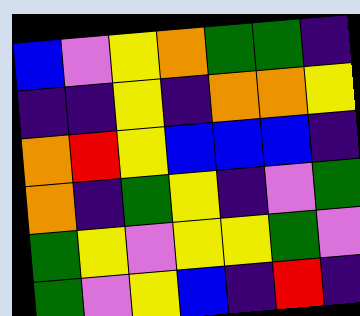[["blue", "violet", "yellow", "orange", "green", "green", "indigo"], ["indigo", "indigo", "yellow", "indigo", "orange", "orange", "yellow"], ["orange", "red", "yellow", "blue", "blue", "blue", "indigo"], ["orange", "indigo", "green", "yellow", "indigo", "violet", "green"], ["green", "yellow", "violet", "yellow", "yellow", "green", "violet"], ["green", "violet", "yellow", "blue", "indigo", "red", "indigo"]]